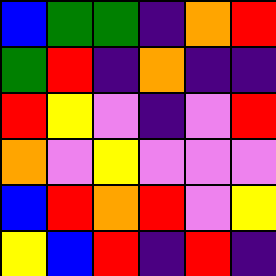[["blue", "green", "green", "indigo", "orange", "red"], ["green", "red", "indigo", "orange", "indigo", "indigo"], ["red", "yellow", "violet", "indigo", "violet", "red"], ["orange", "violet", "yellow", "violet", "violet", "violet"], ["blue", "red", "orange", "red", "violet", "yellow"], ["yellow", "blue", "red", "indigo", "red", "indigo"]]